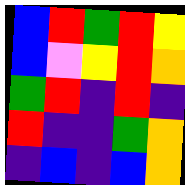[["blue", "red", "green", "red", "yellow"], ["blue", "violet", "yellow", "red", "orange"], ["green", "red", "indigo", "red", "indigo"], ["red", "indigo", "indigo", "green", "orange"], ["indigo", "blue", "indigo", "blue", "orange"]]